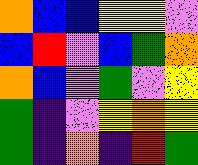[["orange", "blue", "blue", "yellow", "yellow", "violet"], ["blue", "red", "violet", "blue", "green", "orange"], ["orange", "blue", "violet", "green", "violet", "yellow"], ["green", "indigo", "violet", "yellow", "orange", "yellow"], ["green", "indigo", "orange", "indigo", "red", "green"]]